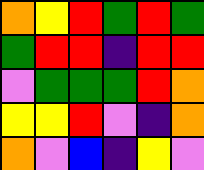[["orange", "yellow", "red", "green", "red", "green"], ["green", "red", "red", "indigo", "red", "red"], ["violet", "green", "green", "green", "red", "orange"], ["yellow", "yellow", "red", "violet", "indigo", "orange"], ["orange", "violet", "blue", "indigo", "yellow", "violet"]]